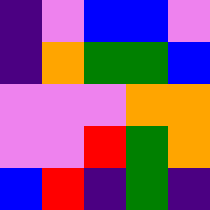[["indigo", "violet", "blue", "blue", "violet"], ["indigo", "orange", "green", "green", "blue"], ["violet", "violet", "violet", "orange", "orange"], ["violet", "violet", "red", "green", "orange"], ["blue", "red", "indigo", "green", "indigo"]]